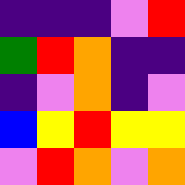[["indigo", "indigo", "indigo", "violet", "red"], ["green", "red", "orange", "indigo", "indigo"], ["indigo", "violet", "orange", "indigo", "violet"], ["blue", "yellow", "red", "yellow", "yellow"], ["violet", "red", "orange", "violet", "orange"]]